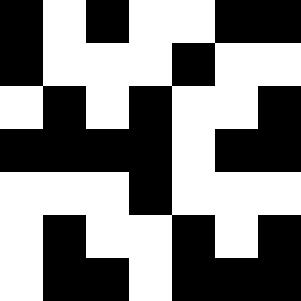[["black", "white", "black", "white", "white", "black", "black"], ["black", "white", "white", "white", "black", "white", "white"], ["white", "black", "white", "black", "white", "white", "black"], ["black", "black", "black", "black", "white", "black", "black"], ["white", "white", "white", "black", "white", "white", "white"], ["white", "black", "white", "white", "black", "white", "black"], ["white", "black", "black", "white", "black", "black", "black"]]